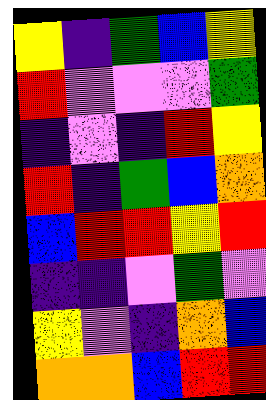[["yellow", "indigo", "green", "blue", "yellow"], ["red", "violet", "violet", "violet", "green"], ["indigo", "violet", "indigo", "red", "yellow"], ["red", "indigo", "green", "blue", "orange"], ["blue", "red", "red", "yellow", "red"], ["indigo", "indigo", "violet", "green", "violet"], ["yellow", "violet", "indigo", "orange", "blue"], ["orange", "orange", "blue", "red", "red"]]